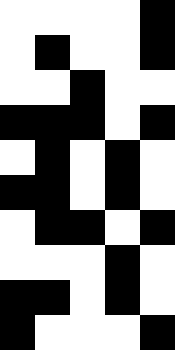[["white", "white", "white", "white", "black"], ["white", "black", "white", "white", "black"], ["white", "white", "black", "white", "white"], ["black", "black", "black", "white", "black"], ["white", "black", "white", "black", "white"], ["black", "black", "white", "black", "white"], ["white", "black", "black", "white", "black"], ["white", "white", "white", "black", "white"], ["black", "black", "white", "black", "white"], ["black", "white", "white", "white", "black"]]